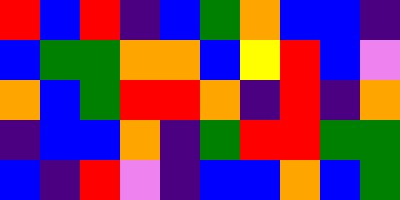[["red", "blue", "red", "indigo", "blue", "green", "orange", "blue", "blue", "indigo"], ["blue", "green", "green", "orange", "orange", "blue", "yellow", "red", "blue", "violet"], ["orange", "blue", "green", "red", "red", "orange", "indigo", "red", "indigo", "orange"], ["indigo", "blue", "blue", "orange", "indigo", "green", "red", "red", "green", "green"], ["blue", "indigo", "red", "violet", "indigo", "blue", "blue", "orange", "blue", "green"]]